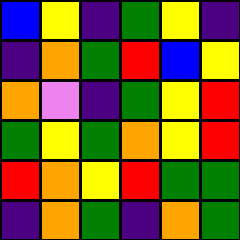[["blue", "yellow", "indigo", "green", "yellow", "indigo"], ["indigo", "orange", "green", "red", "blue", "yellow"], ["orange", "violet", "indigo", "green", "yellow", "red"], ["green", "yellow", "green", "orange", "yellow", "red"], ["red", "orange", "yellow", "red", "green", "green"], ["indigo", "orange", "green", "indigo", "orange", "green"]]